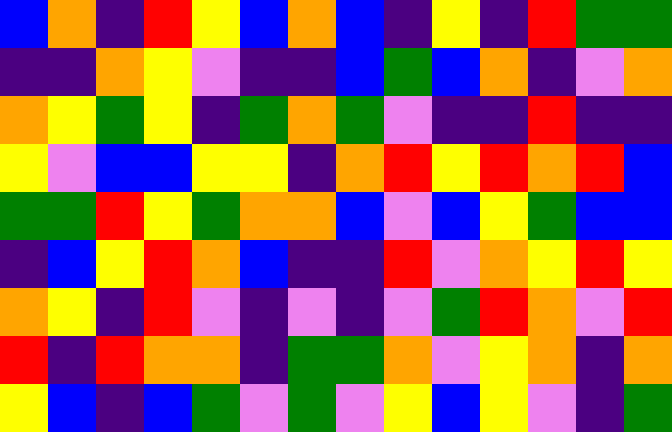[["blue", "orange", "indigo", "red", "yellow", "blue", "orange", "blue", "indigo", "yellow", "indigo", "red", "green", "green"], ["indigo", "indigo", "orange", "yellow", "violet", "indigo", "indigo", "blue", "green", "blue", "orange", "indigo", "violet", "orange"], ["orange", "yellow", "green", "yellow", "indigo", "green", "orange", "green", "violet", "indigo", "indigo", "red", "indigo", "indigo"], ["yellow", "violet", "blue", "blue", "yellow", "yellow", "indigo", "orange", "red", "yellow", "red", "orange", "red", "blue"], ["green", "green", "red", "yellow", "green", "orange", "orange", "blue", "violet", "blue", "yellow", "green", "blue", "blue"], ["indigo", "blue", "yellow", "red", "orange", "blue", "indigo", "indigo", "red", "violet", "orange", "yellow", "red", "yellow"], ["orange", "yellow", "indigo", "red", "violet", "indigo", "violet", "indigo", "violet", "green", "red", "orange", "violet", "red"], ["red", "indigo", "red", "orange", "orange", "indigo", "green", "green", "orange", "violet", "yellow", "orange", "indigo", "orange"], ["yellow", "blue", "indigo", "blue", "green", "violet", "green", "violet", "yellow", "blue", "yellow", "violet", "indigo", "green"]]